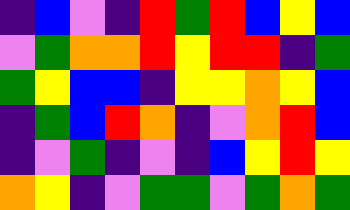[["indigo", "blue", "violet", "indigo", "red", "green", "red", "blue", "yellow", "blue"], ["violet", "green", "orange", "orange", "red", "yellow", "red", "red", "indigo", "green"], ["green", "yellow", "blue", "blue", "indigo", "yellow", "yellow", "orange", "yellow", "blue"], ["indigo", "green", "blue", "red", "orange", "indigo", "violet", "orange", "red", "blue"], ["indigo", "violet", "green", "indigo", "violet", "indigo", "blue", "yellow", "red", "yellow"], ["orange", "yellow", "indigo", "violet", "green", "green", "violet", "green", "orange", "green"]]